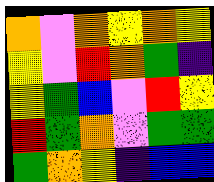[["orange", "violet", "orange", "yellow", "orange", "yellow"], ["yellow", "violet", "red", "orange", "green", "indigo"], ["yellow", "green", "blue", "violet", "red", "yellow"], ["red", "green", "orange", "violet", "green", "green"], ["green", "orange", "yellow", "indigo", "blue", "blue"]]